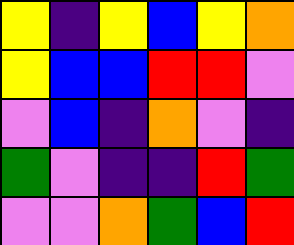[["yellow", "indigo", "yellow", "blue", "yellow", "orange"], ["yellow", "blue", "blue", "red", "red", "violet"], ["violet", "blue", "indigo", "orange", "violet", "indigo"], ["green", "violet", "indigo", "indigo", "red", "green"], ["violet", "violet", "orange", "green", "blue", "red"]]